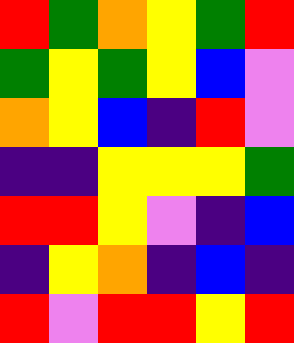[["red", "green", "orange", "yellow", "green", "red"], ["green", "yellow", "green", "yellow", "blue", "violet"], ["orange", "yellow", "blue", "indigo", "red", "violet"], ["indigo", "indigo", "yellow", "yellow", "yellow", "green"], ["red", "red", "yellow", "violet", "indigo", "blue"], ["indigo", "yellow", "orange", "indigo", "blue", "indigo"], ["red", "violet", "red", "red", "yellow", "red"]]